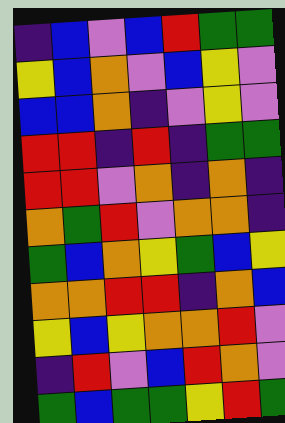[["indigo", "blue", "violet", "blue", "red", "green", "green"], ["yellow", "blue", "orange", "violet", "blue", "yellow", "violet"], ["blue", "blue", "orange", "indigo", "violet", "yellow", "violet"], ["red", "red", "indigo", "red", "indigo", "green", "green"], ["red", "red", "violet", "orange", "indigo", "orange", "indigo"], ["orange", "green", "red", "violet", "orange", "orange", "indigo"], ["green", "blue", "orange", "yellow", "green", "blue", "yellow"], ["orange", "orange", "red", "red", "indigo", "orange", "blue"], ["yellow", "blue", "yellow", "orange", "orange", "red", "violet"], ["indigo", "red", "violet", "blue", "red", "orange", "violet"], ["green", "blue", "green", "green", "yellow", "red", "green"]]